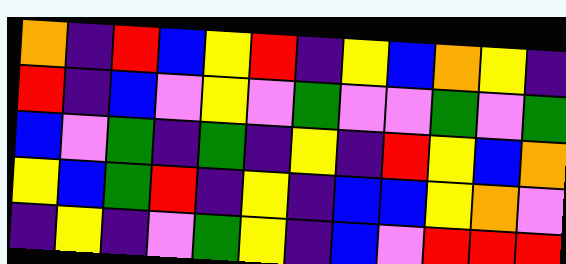[["orange", "indigo", "red", "blue", "yellow", "red", "indigo", "yellow", "blue", "orange", "yellow", "indigo"], ["red", "indigo", "blue", "violet", "yellow", "violet", "green", "violet", "violet", "green", "violet", "green"], ["blue", "violet", "green", "indigo", "green", "indigo", "yellow", "indigo", "red", "yellow", "blue", "orange"], ["yellow", "blue", "green", "red", "indigo", "yellow", "indigo", "blue", "blue", "yellow", "orange", "violet"], ["indigo", "yellow", "indigo", "violet", "green", "yellow", "indigo", "blue", "violet", "red", "red", "red"]]